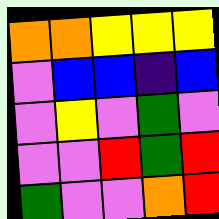[["orange", "orange", "yellow", "yellow", "yellow"], ["violet", "blue", "blue", "indigo", "blue"], ["violet", "yellow", "violet", "green", "violet"], ["violet", "violet", "red", "green", "red"], ["green", "violet", "violet", "orange", "red"]]